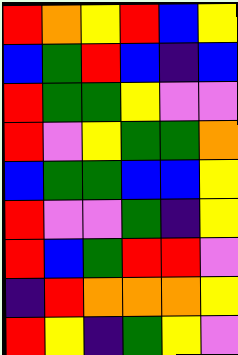[["red", "orange", "yellow", "red", "blue", "yellow"], ["blue", "green", "red", "blue", "indigo", "blue"], ["red", "green", "green", "yellow", "violet", "violet"], ["red", "violet", "yellow", "green", "green", "orange"], ["blue", "green", "green", "blue", "blue", "yellow"], ["red", "violet", "violet", "green", "indigo", "yellow"], ["red", "blue", "green", "red", "red", "violet"], ["indigo", "red", "orange", "orange", "orange", "yellow"], ["red", "yellow", "indigo", "green", "yellow", "violet"]]